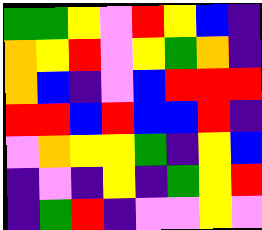[["green", "green", "yellow", "violet", "red", "yellow", "blue", "indigo"], ["orange", "yellow", "red", "violet", "yellow", "green", "orange", "indigo"], ["orange", "blue", "indigo", "violet", "blue", "red", "red", "red"], ["red", "red", "blue", "red", "blue", "blue", "red", "indigo"], ["violet", "orange", "yellow", "yellow", "green", "indigo", "yellow", "blue"], ["indigo", "violet", "indigo", "yellow", "indigo", "green", "yellow", "red"], ["indigo", "green", "red", "indigo", "violet", "violet", "yellow", "violet"]]